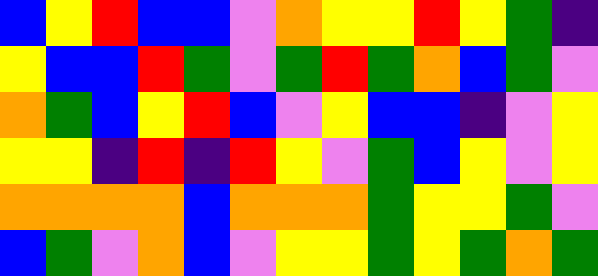[["blue", "yellow", "red", "blue", "blue", "violet", "orange", "yellow", "yellow", "red", "yellow", "green", "indigo"], ["yellow", "blue", "blue", "red", "green", "violet", "green", "red", "green", "orange", "blue", "green", "violet"], ["orange", "green", "blue", "yellow", "red", "blue", "violet", "yellow", "blue", "blue", "indigo", "violet", "yellow"], ["yellow", "yellow", "indigo", "red", "indigo", "red", "yellow", "violet", "green", "blue", "yellow", "violet", "yellow"], ["orange", "orange", "orange", "orange", "blue", "orange", "orange", "orange", "green", "yellow", "yellow", "green", "violet"], ["blue", "green", "violet", "orange", "blue", "violet", "yellow", "yellow", "green", "yellow", "green", "orange", "green"]]